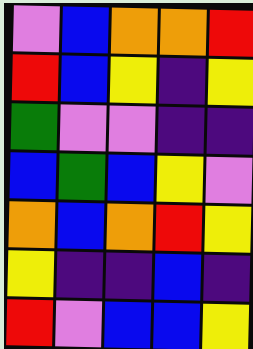[["violet", "blue", "orange", "orange", "red"], ["red", "blue", "yellow", "indigo", "yellow"], ["green", "violet", "violet", "indigo", "indigo"], ["blue", "green", "blue", "yellow", "violet"], ["orange", "blue", "orange", "red", "yellow"], ["yellow", "indigo", "indigo", "blue", "indigo"], ["red", "violet", "blue", "blue", "yellow"]]